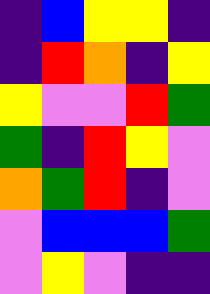[["indigo", "blue", "yellow", "yellow", "indigo"], ["indigo", "red", "orange", "indigo", "yellow"], ["yellow", "violet", "violet", "red", "green"], ["green", "indigo", "red", "yellow", "violet"], ["orange", "green", "red", "indigo", "violet"], ["violet", "blue", "blue", "blue", "green"], ["violet", "yellow", "violet", "indigo", "indigo"]]